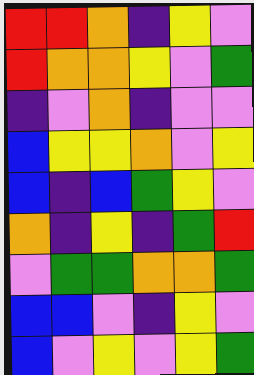[["red", "red", "orange", "indigo", "yellow", "violet"], ["red", "orange", "orange", "yellow", "violet", "green"], ["indigo", "violet", "orange", "indigo", "violet", "violet"], ["blue", "yellow", "yellow", "orange", "violet", "yellow"], ["blue", "indigo", "blue", "green", "yellow", "violet"], ["orange", "indigo", "yellow", "indigo", "green", "red"], ["violet", "green", "green", "orange", "orange", "green"], ["blue", "blue", "violet", "indigo", "yellow", "violet"], ["blue", "violet", "yellow", "violet", "yellow", "green"]]